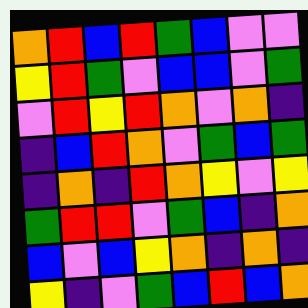[["orange", "red", "blue", "red", "green", "blue", "violet", "violet"], ["yellow", "red", "green", "violet", "blue", "blue", "violet", "green"], ["violet", "red", "yellow", "red", "orange", "violet", "orange", "indigo"], ["indigo", "blue", "red", "orange", "violet", "green", "blue", "green"], ["indigo", "orange", "indigo", "red", "orange", "yellow", "violet", "yellow"], ["green", "red", "red", "violet", "green", "blue", "indigo", "orange"], ["blue", "violet", "blue", "yellow", "orange", "indigo", "orange", "indigo"], ["yellow", "indigo", "violet", "green", "blue", "red", "blue", "orange"]]